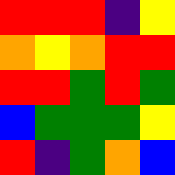[["red", "red", "red", "indigo", "yellow"], ["orange", "yellow", "orange", "red", "red"], ["red", "red", "green", "red", "green"], ["blue", "green", "green", "green", "yellow"], ["red", "indigo", "green", "orange", "blue"]]